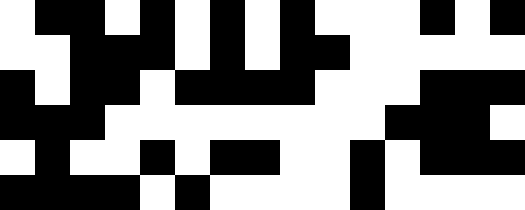[["white", "black", "black", "white", "black", "white", "black", "white", "black", "white", "white", "white", "black", "white", "black"], ["white", "white", "black", "black", "black", "white", "black", "white", "black", "black", "white", "white", "white", "white", "white"], ["black", "white", "black", "black", "white", "black", "black", "black", "black", "white", "white", "white", "black", "black", "black"], ["black", "black", "black", "white", "white", "white", "white", "white", "white", "white", "white", "black", "black", "black", "white"], ["white", "black", "white", "white", "black", "white", "black", "black", "white", "white", "black", "white", "black", "black", "black"], ["black", "black", "black", "black", "white", "black", "white", "white", "white", "white", "black", "white", "white", "white", "white"]]